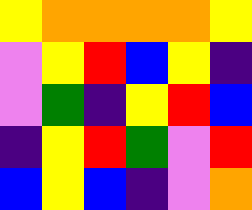[["yellow", "orange", "orange", "orange", "orange", "yellow"], ["violet", "yellow", "red", "blue", "yellow", "indigo"], ["violet", "green", "indigo", "yellow", "red", "blue"], ["indigo", "yellow", "red", "green", "violet", "red"], ["blue", "yellow", "blue", "indigo", "violet", "orange"]]